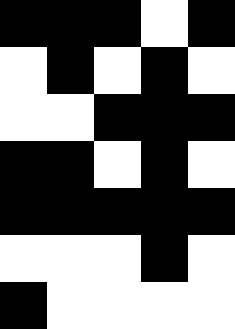[["black", "black", "black", "white", "black"], ["white", "black", "white", "black", "white"], ["white", "white", "black", "black", "black"], ["black", "black", "white", "black", "white"], ["black", "black", "black", "black", "black"], ["white", "white", "white", "black", "white"], ["black", "white", "white", "white", "white"]]